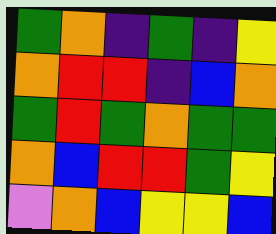[["green", "orange", "indigo", "green", "indigo", "yellow"], ["orange", "red", "red", "indigo", "blue", "orange"], ["green", "red", "green", "orange", "green", "green"], ["orange", "blue", "red", "red", "green", "yellow"], ["violet", "orange", "blue", "yellow", "yellow", "blue"]]